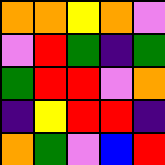[["orange", "orange", "yellow", "orange", "violet"], ["violet", "red", "green", "indigo", "green"], ["green", "red", "red", "violet", "orange"], ["indigo", "yellow", "red", "red", "indigo"], ["orange", "green", "violet", "blue", "red"]]